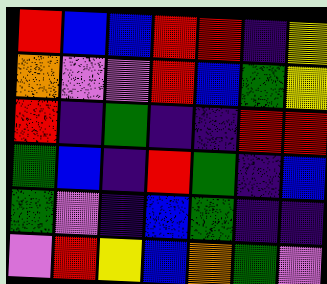[["red", "blue", "blue", "red", "red", "indigo", "yellow"], ["orange", "violet", "violet", "red", "blue", "green", "yellow"], ["red", "indigo", "green", "indigo", "indigo", "red", "red"], ["green", "blue", "indigo", "red", "green", "indigo", "blue"], ["green", "violet", "indigo", "blue", "green", "indigo", "indigo"], ["violet", "red", "yellow", "blue", "orange", "green", "violet"]]